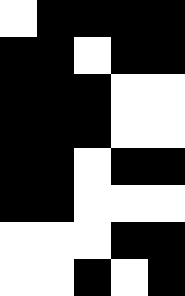[["white", "black", "black", "black", "black"], ["black", "black", "white", "black", "black"], ["black", "black", "black", "white", "white"], ["black", "black", "black", "white", "white"], ["black", "black", "white", "black", "black"], ["black", "black", "white", "white", "white"], ["white", "white", "white", "black", "black"], ["white", "white", "black", "white", "black"]]